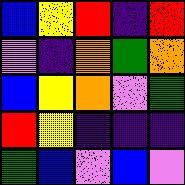[["blue", "yellow", "red", "indigo", "red"], ["violet", "indigo", "orange", "green", "orange"], ["blue", "yellow", "orange", "violet", "green"], ["red", "yellow", "indigo", "indigo", "indigo"], ["green", "blue", "violet", "blue", "violet"]]